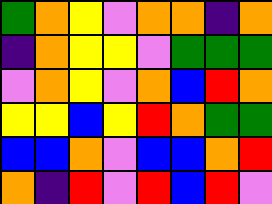[["green", "orange", "yellow", "violet", "orange", "orange", "indigo", "orange"], ["indigo", "orange", "yellow", "yellow", "violet", "green", "green", "green"], ["violet", "orange", "yellow", "violet", "orange", "blue", "red", "orange"], ["yellow", "yellow", "blue", "yellow", "red", "orange", "green", "green"], ["blue", "blue", "orange", "violet", "blue", "blue", "orange", "red"], ["orange", "indigo", "red", "violet", "red", "blue", "red", "violet"]]